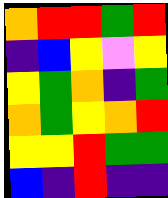[["orange", "red", "red", "green", "red"], ["indigo", "blue", "yellow", "violet", "yellow"], ["yellow", "green", "orange", "indigo", "green"], ["orange", "green", "yellow", "orange", "red"], ["yellow", "yellow", "red", "green", "green"], ["blue", "indigo", "red", "indigo", "indigo"]]